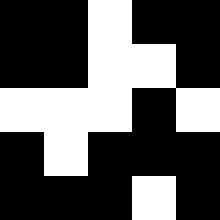[["black", "black", "white", "black", "black"], ["black", "black", "white", "white", "black"], ["white", "white", "white", "black", "white"], ["black", "white", "black", "black", "black"], ["black", "black", "black", "white", "black"]]